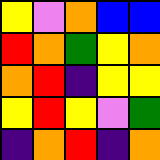[["yellow", "violet", "orange", "blue", "blue"], ["red", "orange", "green", "yellow", "orange"], ["orange", "red", "indigo", "yellow", "yellow"], ["yellow", "red", "yellow", "violet", "green"], ["indigo", "orange", "red", "indigo", "orange"]]